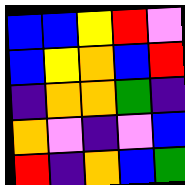[["blue", "blue", "yellow", "red", "violet"], ["blue", "yellow", "orange", "blue", "red"], ["indigo", "orange", "orange", "green", "indigo"], ["orange", "violet", "indigo", "violet", "blue"], ["red", "indigo", "orange", "blue", "green"]]